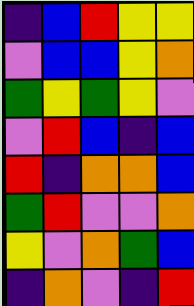[["indigo", "blue", "red", "yellow", "yellow"], ["violet", "blue", "blue", "yellow", "orange"], ["green", "yellow", "green", "yellow", "violet"], ["violet", "red", "blue", "indigo", "blue"], ["red", "indigo", "orange", "orange", "blue"], ["green", "red", "violet", "violet", "orange"], ["yellow", "violet", "orange", "green", "blue"], ["indigo", "orange", "violet", "indigo", "red"]]